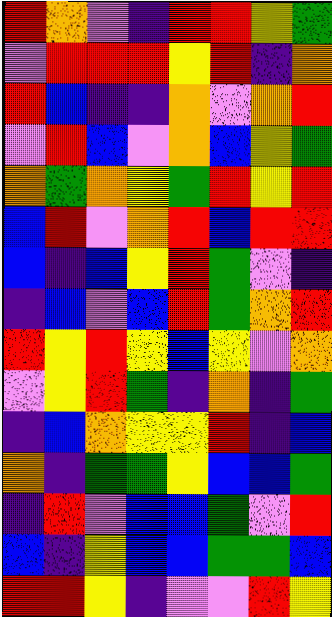[["red", "orange", "violet", "indigo", "red", "red", "yellow", "green"], ["violet", "red", "red", "red", "yellow", "red", "indigo", "orange"], ["red", "blue", "indigo", "indigo", "orange", "violet", "orange", "red"], ["violet", "red", "blue", "violet", "orange", "blue", "yellow", "green"], ["orange", "green", "orange", "yellow", "green", "red", "yellow", "red"], ["blue", "red", "violet", "orange", "red", "blue", "red", "red"], ["blue", "indigo", "blue", "yellow", "red", "green", "violet", "indigo"], ["indigo", "blue", "violet", "blue", "red", "green", "orange", "red"], ["red", "yellow", "red", "yellow", "blue", "yellow", "violet", "orange"], ["violet", "yellow", "red", "green", "indigo", "orange", "indigo", "green"], ["indigo", "blue", "orange", "yellow", "yellow", "red", "indigo", "blue"], ["orange", "indigo", "green", "green", "yellow", "blue", "blue", "green"], ["indigo", "red", "violet", "blue", "blue", "green", "violet", "red"], ["blue", "indigo", "yellow", "blue", "blue", "green", "green", "blue"], ["red", "red", "yellow", "indigo", "violet", "violet", "red", "yellow"]]